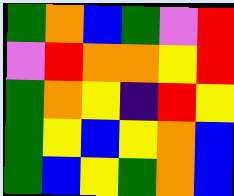[["green", "orange", "blue", "green", "violet", "red"], ["violet", "red", "orange", "orange", "yellow", "red"], ["green", "orange", "yellow", "indigo", "red", "yellow"], ["green", "yellow", "blue", "yellow", "orange", "blue"], ["green", "blue", "yellow", "green", "orange", "blue"]]